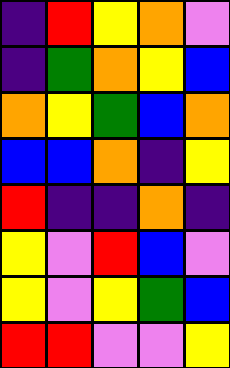[["indigo", "red", "yellow", "orange", "violet"], ["indigo", "green", "orange", "yellow", "blue"], ["orange", "yellow", "green", "blue", "orange"], ["blue", "blue", "orange", "indigo", "yellow"], ["red", "indigo", "indigo", "orange", "indigo"], ["yellow", "violet", "red", "blue", "violet"], ["yellow", "violet", "yellow", "green", "blue"], ["red", "red", "violet", "violet", "yellow"]]